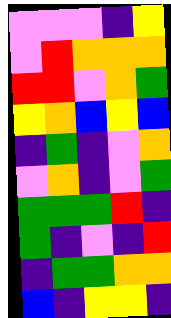[["violet", "violet", "violet", "indigo", "yellow"], ["violet", "red", "orange", "orange", "orange"], ["red", "red", "violet", "orange", "green"], ["yellow", "orange", "blue", "yellow", "blue"], ["indigo", "green", "indigo", "violet", "orange"], ["violet", "orange", "indigo", "violet", "green"], ["green", "green", "green", "red", "indigo"], ["green", "indigo", "violet", "indigo", "red"], ["indigo", "green", "green", "orange", "orange"], ["blue", "indigo", "yellow", "yellow", "indigo"]]